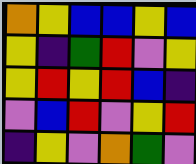[["orange", "yellow", "blue", "blue", "yellow", "blue"], ["yellow", "indigo", "green", "red", "violet", "yellow"], ["yellow", "red", "yellow", "red", "blue", "indigo"], ["violet", "blue", "red", "violet", "yellow", "red"], ["indigo", "yellow", "violet", "orange", "green", "violet"]]